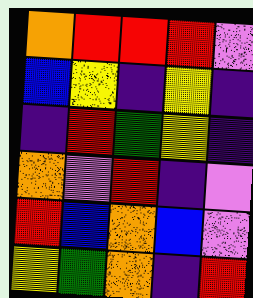[["orange", "red", "red", "red", "violet"], ["blue", "yellow", "indigo", "yellow", "indigo"], ["indigo", "red", "green", "yellow", "indigo"], ["orange", "violet", "red", "indigo", "violet"], ["red", "blue", "orange", "blue", "violet"], ["yellow", "green", "orange", "indigo", "red"]]